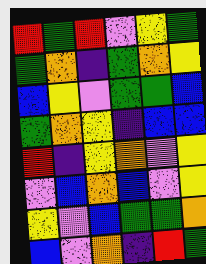[["red", "green", "red", "violet", "yellow", "green"], ["green", "orange", "indigo", "green", "orange", "yellow"], ["blue", "yellow", "violet", "green", "green", "blue"], ["green", "orange", "yellow", "indigo", "blue", "blue"], ["red", "indigo", "yellow", "orange", "violet", "yellow"], ["violet", "blue", "orange", "blue", "violet", "yellow"], ["yellow", "violet", "blue", "green", "green", "orange"], ["blue", "violet", "orange", "indigo", "red", "green"]]